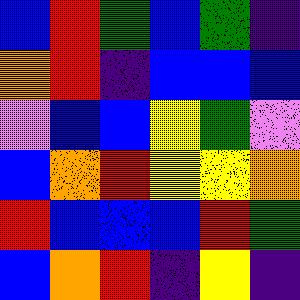[["blue", "red", "green", "blue", "green", "indigo"], ["orange", "red", "indigo", "blue", "blue", "blue"], ["violet", "blue", "blue", "yellow", "green", "violet"], ["blue", "orange", "red", "yellow", "yellow", "orange"], ["red", "blue", "blue", "blue", "red", "green"], ["blue", "orange", "red", "indigo", "yellow", "indigo"]]